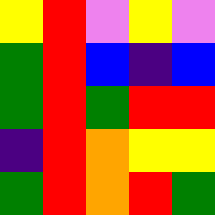[["yellow", "red", "violet", "yellow", "violet"], ["green", "red", "blue", "indigo", "blue"], ["green", "red", "green", "red", "red"], ["indigo", "red", "orange", "yellow", "yellow"], ["green", "red", "orange", "red", "green"]]